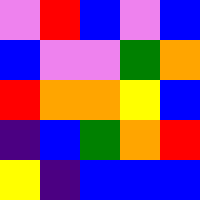[["violet", "red", "blue", "violet", "blue"], ["blue", "violet", "violet", "green", "orange"], ["red", "orange", "orange", "yellow", "blue"], ["indigo", "blue", "green", "orange", "red"], ["yellow", "indigo", "blue", "blue", "blue"]]